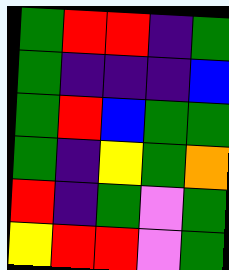[["green", "red", "red", "indigo", "green"], ["green", "indigo", "indigo", "indigo", "blue"], ["green", "red", "blue", "green", "green"], ["green", "indigo", "yellow", "green", "orange"], ["red", "indigo", "green", "violet", "green"], ["yellow", "red", "red", "violet", "green"]]